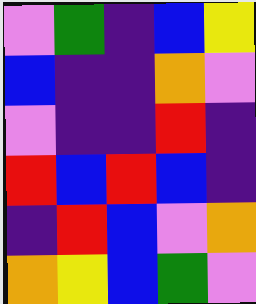[["violet", "green", "indigo", "blue", "yellow"], ["blue", "indigo", "indigo", "orange", "violet"], ["violet", "indigo", "indigo", "red", "indigo"], ["red", "blue", "red", "blue", "indigo"], ["indigo", "red", "blue", "violet", "orange"], ["orange", "yellow", "blue", "green", "violet"]]